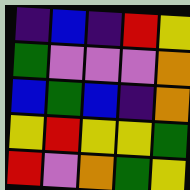[["indigo", "blue", "indigo", "red", "yellow"], ["green", "violet", "violet", "violet", "orange"], ["blue", "green", "blue", "indigo", "orange"], ["yellow", "red", "yellow", "yellow", "green"], ["red", "violet", "orange", "green", "yellow"]]